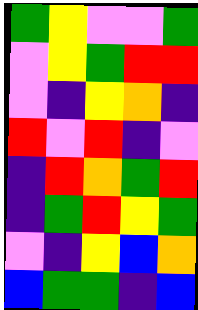[["green", "yellow", "violet", "violet", "green"], ["violet", "yellow", "green", "red", "red"], ["violet", "indigo", "yellow", "orange", "indigo"], ["red", "violet", "red", "indigo", "violet"], ["indigo", "red", "orange", "green", "red"], ["indigo", "green", "red", "yellow", "green"], ["violet", "indigo", "yellow", "blue", "orange"], ["blue", "green", "green", "indigo", "blue"]]